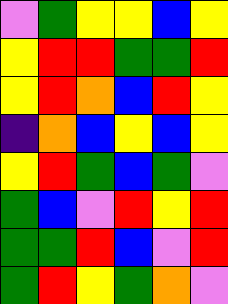[["violet", "green", "yellow", "yellow", "blue", "yellow"], ["yellow", "red", "red", "green", "green", "red"], ["yellow", "red", "orange", "blue", "red", "yellow"], ["indigo", "orange", "blue", "yellow", "blue", "yellow"], ["yellow", "red", "green", "blue", "green", "violet"], ["green", "blue", "violet", "red", "yellow", "red"], ["green", "green", "red", "blue", "violet", "red"], ["green", "red", "yellow", "green", "orange", "violet"]]